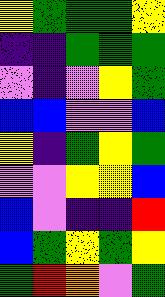[["yellow", "green", "green", "green", "yellow"], ["indigo", "indigo", "green", "green", "green"], ["violet", "indigo", "violet", "yellow", "green"], ["blue", "blue", "violet", "violet", "blue"], ["yellow", "indigo", "green", "yellow", "green"], ["violet", "violet", "yellow", "yellow", "blue"], ["blue", "violet", "indigo", "indigo", "red"], ["blue", "green", "yellow", "green", "yellow"], ["green", "red", "orange", "violet", "green"]]